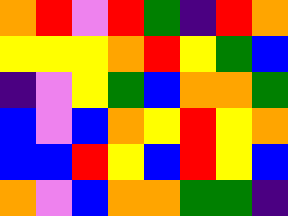[["orange", "red", "violet", "red", "green", "indigo", "red", "orange"], ["yellow", "yellow", "yellow", "orange", "red", "yellow", "green", "blue"], ["indigo", "violet", "yellow", "green", "blue", "orange", "orange", "green"], ["blue", "violet", "blue", "orange", "yellow", "red", "yellow", "orange"], ["blue", "blue", "red", "yellow", "blue", "red", "yellow", "blue"], ["orange", "violet", "blue", "orange", "orange", "green", "green", "indigo"]]